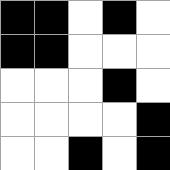[["black", "black", "white", "black", "white"], ["black", "black", "white", "white", "white"], ["white", "white", "white", "black", "white"], ["white", "white", "white", "white", "black"], ["white", "white", "black", "white", "black"]]